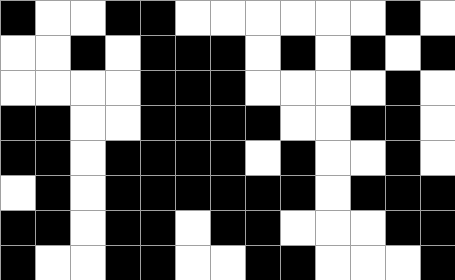[["black", "white", "white", "black", "black", "white", "white", "white", "white", "white", "white", "black", "white"], ["white", "white", "black", "white", "black", "black", "black", "white", "black", "white", "black", "white", "black"], ["white", "white", "white", "white", "black", "black", "black", "white", "white", "white", "white", "black", "white"], ["black", "black", "white", "white", "black", "black", "black", "black", "white", "white", "black", "black", "white"], ["black", "black", "white", "black", "black", "black", "black", "white", "black", "white", "white", "black", "white"], ["white", "black", "white", "black", "black", "black", "black", "black", "black", "white", "black", "black", "black"], ["black", "black", "white", "black", "black", "white", "black", "black", "white", "white", "white", "black", "black"], ["black", "white", "white", "black", "black", "white", "white", "black", "black", "white", "white", "white", "black"]]